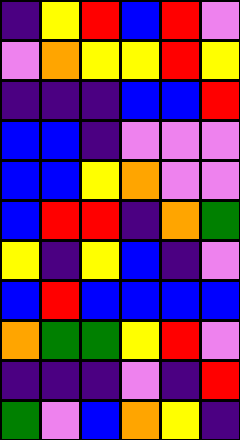[["indigo", "yellow", "red", "blue", "red", "violet"], ["violet", "orange", "yellow", "yellow", "red", "yellow"], ["indigo", "indigo", "indigo", "blue", "blue", "red"], ["blue", "blue", "indigo", "violet", "violet", "violet"], ["blue", "blue", "yellow", "orange", "violet", "violet"], ["blue", "red", "red", "indigo", "orange", "green"], ["yellow", "indigo", "yellow", "blue", "indigo", "violet"], ["blue", "red", "blue", "blue", "blue", "blue"], ["orange", "green", "green", "yellow", "red", "violet"], ["indigo", "indigo", "indigo", "violet", "indigo", "red"], ["green", "violet", "blue", "orange", "yellow", "indigo"]]